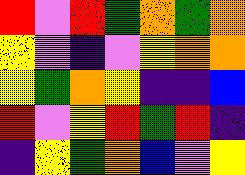[["red", "violet", "red", "green", "orange", "green", "orange"], ["yellow", "violet", "indigo", "violet", "yellow", "orange", "orange"], ["yellow", "green", "orange", "yellow", "indigo", "indigo", "blue"], ["red", "violet", "yellow", "red", "green", "red", "indigo"], ["indigo", "yellow", "green", "orange", "blue", "violet", "yellow"]]